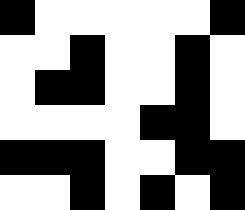[["black", "white", "white", "white", "white", "white", "black"], ["white", "white", "black", "white", "white", "black", "white"], ["white", "black", "black", "white", "white", "black", "white"], ["white", "white", "white", "white", "black", "black", "white"], ["black", "black", "black", "white", "white", "black", "black"], ["white", "white", "black", "white", "black", "white", "black"]]